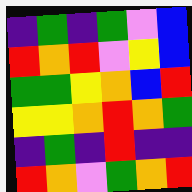[["indigo", "green", "indigo", "green", "violet", "blue"], ["red", "orange", "red", "violet", "yellow", "blue"], ["green", "green", "yellow", "orange", "blue", "red"], ["yellow", "yellow", "orange", "red", "orange", "green"], ["indigo", "green", "indigo", "red", "indigo", "indigo"], ["red", "orange", "violet", "green", "orange", "red"]]